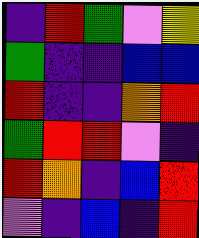[["indigo", "red", "green", "violet", "yellow"], ["green", "indigo", "indigo", "blue", "blue"], ["red", "indigo", "indigo", "orange", "red"], ["green", "red", "red", "violet", "indigo"], ["red", "orange", "indigo", "blue", "red"], ["violet", "indigo", "blue", "indigo", "red"]]